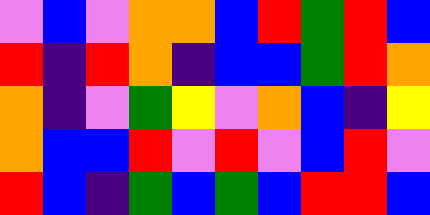[["violet", "blue", "violet", "orange", "orange", "blue", "red", "green", "red", "blue"], ["red", "indigo", "red", "orange", "indigo", "blue", "blue", "green", "red", "orange"], ["orange", "indigo", "violet", "green", "yellow", "violet", "orange", "blue", "indigo", "yellow"], ["orange", "blue", "blue", "red", "violet", "red", "violet", "blue", "red", "violet"], ["red", "blue", "indigo", "green", "blue", "green", "blue", "red", "red", "blue"]]